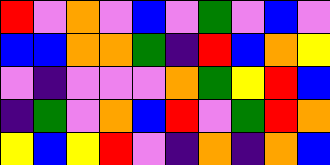[["red", "violet", "orange", "violet", "blue", "violet", "green", "violet", "blue", "violet"], ["blue", "blue", "orange", "orange", "green", "indigo", "red", "blue", "orange", "yellow"], ["violet", "indigo", "violet", "violet", "violet", "orange", "green", "yellow", "red", "blue"], ["indigo", "green", "violet", "orange", "blue", "red", "violet", "green", "red", "orange"], ["yellow", "blue", "yellow", "red", "violet", "indigo", "orange", "indigo", "orange", "blue"]]